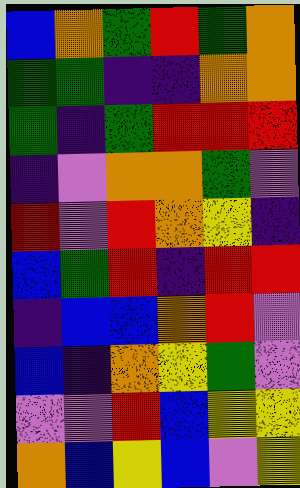[["blue", "orange", "green", "red", "green", "orange"], ["green", "green", "indigo", "indigo", "orange", "orange"], ["green", "indigo", "green", "red", "red", "red"], ["indigo", "violet", "orange", "orange", "green", "violet"], ["red", "violet", "red", "orange", "yellow", "indigo"], ["blue", "green", "red", "indigo", "red", "red"], ["indigo", "blue", "blue", "orange", "red", "violet"], ["blue", "indigo", "orange", "yellow", "green", "violet"], ["violet", "violet", "red", "blue", "yellow", "yellow"], ["orange", "blue", "yellow", "blue", "violet", "yellow"]]